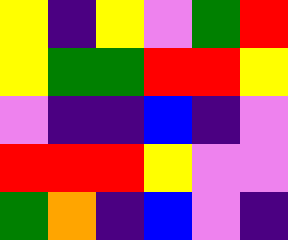[["yellow", "indigo", "yellow", "violet", "green", "red"], ["yellow", "green", "green", "red", "red", "yellow"], ["violet", "indigo", "indigo", "blue", "indigo", "violet"], ["red", "red", "red", "yellow", "violet", "violet"], ["green", "orange", "indigo", "blue", "violet", "indigo"]]